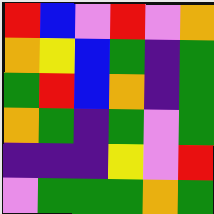[["red", "blue", "violet", "red", "violet", "orange"], ["orange", "yellow", "blue", "green", "indigo", "green"], ["green", "red", "blue", "orange", "indigo", "green"], ["orange", "green", "indigo", "green", "violet", "green"], ["indigo", "indigo", "indigo", "yellow", "violet", "red"], ["violet", "green", "green", "green", "orange", "green"]]